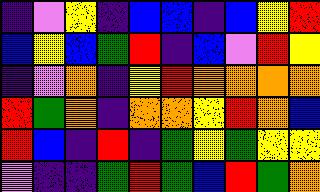[["indigo", "violet", "yellow", "indigo", "blue", "blue", "indigo", "blue", "yellow", "red"], ["blue", "yellow", "blue", "green", "red", "indigo", "blue", "violet", "red", "yellow"], ["indigo", "violet", "orange", "indigo", "yellow", "red", "orange", "orange", "orange", "orange"], ["red", "green", "orange", "indigo", "orange", "orange", "yellow", "red", "orange", "blue"], ["red", "blue", "indigo", "red", "indigo", "green", "yellow", "green", "yellow", "yellow"], ["violet", "indigo", "indigo", "green", "red", "green", "blue", "red", "green", "orange"]]